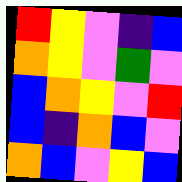[["red", "yellow", "violet", "indigo", "blue"], ["orange", "yellow", "violet", "green", "violet"], ["blue", "orange", "yellow", "violet", "red"], ["blue", "indigo", "orange", "blue", "violet"], ["orange", "blue", "violet", "yellow", "blue"]]